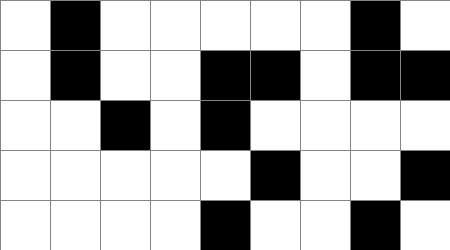[["white", "black", "white", "white", "white", "white", "white", "black", "white"], ["white", "black", "white", "white", "black", "black", "white", "black", "black"], ["white", "white", "black", "white", "black", "white", "white", "white", "white"], ["white", "white", "white", "white", "white", "black", "white", "white", "black"], ["white", "white", "white", "white", "black", "white", "white", "black", "white"]]